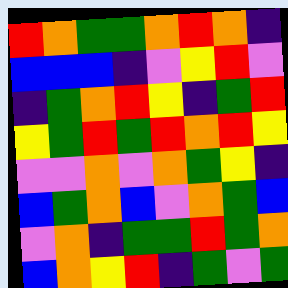[["red", "orange", "green", "green", "orange", "red", "orange", "indigo"], ["blue", "blue", "blue", "indigo", "violet", "yellow", "red", "violet"], ["indigo", "green", "orange", "red", "yellow", "indigo", "green", "red"], ["yellow", "green", "red", "green", "red", "orange", "red", "yellow"], ["violet", "violet", "orange", "violet", "orange", "green", "yellow", "indigo"], ["blue", "green", "orange", "blue", "violet", "orange", "green", "blue"], ["violet", "orange", "indigo", "green", "green", "red", "green", "orange"], ["blue", "orange", "yellow", "red", "indigo", "green", "violet", "green"]]